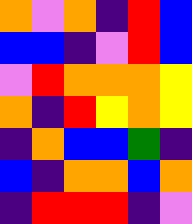[["orange", "violet", "orange", "indigo", "red", "blue"], ["blue", "blue", "indigo", "violet", "red", "blue"], ["violet", "red", "orange", "orange", "orange", "yellow"], ["orange", "indigo", "red", "yellow", "orange", "yellow"], ["indigo", "orange", "blue", "blue", "green", "indigo"], ["blue", "indigo", "orange", "orange", "blue", "orange"], ["indigo", "red", "red", "red", "indigo", "violet"]]